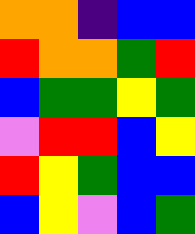[["orange", "orange", "indigo", "blue", "blue"], ["red", "orange", "orange", "green", "red"], ["blue", "green", "green", "yellow", "green"], ["violet", "red", "red", "blue", "yellow"], ["red", "yellow", "green", "blue", "blue"], ["blue", "yellow", "violet", "blue", "green"]]